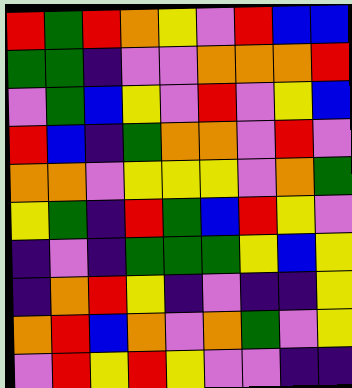[["red", "green", "red", "orange", "yellow", "violet", "red", "blue", "blue"], ["green", "green", "indigo", "violet", "violet", "orange", "orange", "orange", "red"], ["violet", "green", "blue", "yellow", "violet", "red", "violet", "yellow", "blue"], ["red", "blue", "indigo", "green", "orange", "orange", "violet", "red", "violet"], ["orange", "orange", "violet", "yellow", "yellow", "yellow", "violet", "orange", "green"], ["yellow", "green", "indigo", "red", "green", "blue", "red", "yellow", "violet"], ["indigo", "violet", "indigo", "green", "green", "green", "yellow", "blue", "yellow"], ["indigo", "orange", "red", "yellow", "indigo", "violet", "indigo", "indigo", "yellow"], ["orange", "red", "blue", "orange", "violet", "orange", "green", "violet", "yellow"], ["violet", "red", "yellow", "red", "yellow", "violet", "violet", "indigo", "indigo"]]